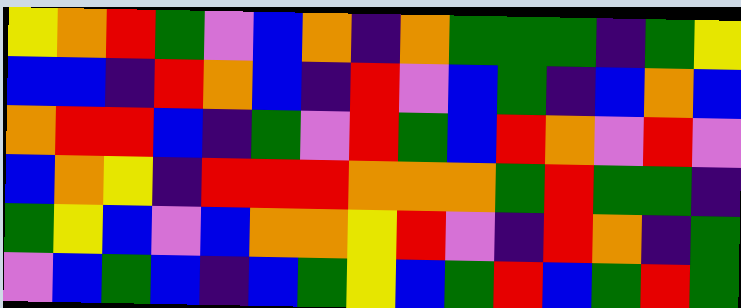[["yellow", "orange", "red", "green", "violet", "blue", "orange", "indigo", "orange", "green", "green", "green", "indigo", "green", "yellow"], ["blue", "blue", "indigo", "red", "orange", "blue", "indigo", "red", "violet", "blue", "green", "indigo", "blue", "orange", "blue"], ["orange", "red", "red", "blue", "indigo", "green", "violet", "red", "green", "blue", "red", "orange", "violet", "red", "violet"], ["blue", "orange", "yellow", "indigo", "red", "red", "red", "orange", "orange", "orange", "green", "red", "green", "green", "indigo"], ["green", "yellow", "blue", "violet", "blue", "orange", "orange", "yellow", "red", "violet", "indigo", "red", "orange", "indigo", "green"], ["violet", "blue", "green", "blue", "indigo", "blue", "green", "yellow", "blue", "green", "red", "blue", "green", "red", "green"]]